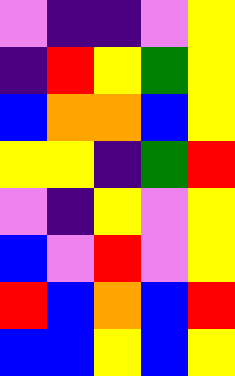[["violet", "indigo", "indigo", "violet", "yellow"], ["indigo", "red", "yellow", "green", "yellow"], ["blue", "orange", "orange", "blue", "yellow"], ["yellow", "yellow", "indigo", "green", "red"], ["violet", "indigo", "yellow", "violet", "yellow"], ["blue", "violet", "red", "violet", "yellow"], ["red", "blue", "orange", "blue", "red"], ["blue", "blue", "yellow", "blue", "yellow"]]